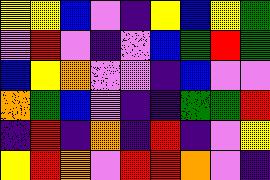[["yellow", "yellow", "blue", "violet", "indigo", "yellow", "blue", "yellow", "green"], ["violet", "red", "violet", "indigo", "violet", "blue", "green", "red", "green"], ["blue", "yellow", "orange", "violet", "violet", "indigo", "blue", "violet", "violet"], ["orange", "green", "blue", "violet", "indigo", "indigo", "green", "green", "red"], ["indigo", "red", "indigo", "orange", "indigo", "red", "indigo", "violet", "yellow"], ["yellow", "red", "orange", "violet", "red", "red", "orange", "violet", "indigo"]]